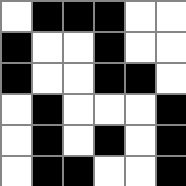[["white", "black", "black", "black", "white", "white"], ["black", "white", "white", "black", "white", "white"], ["black", "white", "white", "black", "black", "white"], ["white", "black", "white", "white", "white", "black"], ["white", "black", "white", "black", "white", "black"], ["white", "black", "black", "white", "white", "black"]]